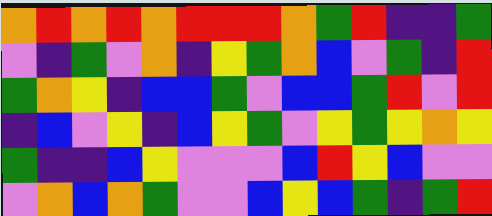[["orange", "red", "orange", "red", "orange", "red", "red", "red", "orange", "green", "red", "indigo", "indigo", "green"], ["violet", "indigo", "green", "violet", "orange", "indigo", "yellow", "green", "orange", "blue", "violet", "green", "indigo", "red"], ["green", "orange", "yellow", "indigo", "blue", "blue", "green", "violet", "blue", "blue", "green", "red", "violet", "red"], ["indigo", "blue", "violet", "yellow", "indigo", "blue", "yellow", "green", "violet", "yellow", "green", "yellow", "orange", "yellow"], ["green", "indigo", "indigo", "blue", "yellow", "violet", "violet", "violet", "blue", "red", "yellow", "blue", "violet", "violet"], ["violet", "orange", "blue", "orange", "green", "violet", "violet", "blue", "yellow", "blue", "green", "indigo", "green", "red"]]